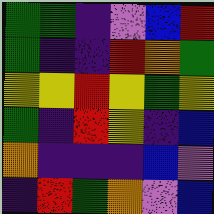[["green", "green", "indigo", "violet", "blue", "red"], ["green", "indigo", "indigo", "red", "orange", "green"], ["yellow", "yellow", "red", "yellow", "green", "yellow"], ["green", "indigo", "red", "yellow", "indigo", "blue"], ["orange", "indigo", "indigo", "indigo", "blue", "violet"], ["indigo", "red", "green", "orange", "violet", "blue"]]